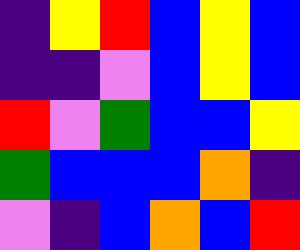[["indigo", "yellow", "red", "blue", "yellow", "blue"], ["indigo", "indigo", "violet", "blue", "yellow", "blue"], ["red", "violet", "green", "blue", "blue", "yellow"], ["green", "blue", "blue", "blue", "orange", "indigo"], ["violet", "indigo", "blue", "orange", "blue", "red"]]